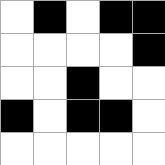[["white", "black", "white", "black", "black"], ["white", "white", "white", "white", "black"], ["white", "white", "black", "white", "white"], ["black", "white", "black", "black", "white"], ["white", "white", "white", "white", "white"]]